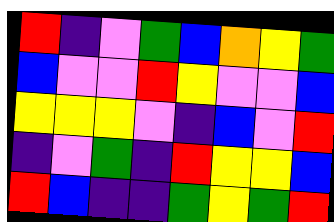[["red", "indigo", "violet", "green", "blue", "orange", "yellow", "green"], ["blue", "violet", "violet", "red", "yellow", "violet", "violet", "blue"], ["yellow", "yellow", "yellow", "violet", "indigo", "blue", "violet", "red"], ["indigo", "violet", "green", "indigo", "red", "yellow", "yellow", "blue"], ["red", "blue", "indigo", "indigo", "green", "yellow", "green", "red"]]